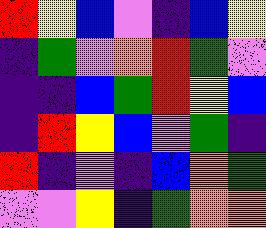[["red", "yellow", "blue", "violet", "indigo", "blue", "yellow"], ["indigo", "green", "violet", "orange", "red", "green", "violet"], ["indigo", "indigo", "blue", "green", "red", "yellow", "blue"], ["indigo", "red", "yellow", "blue", "violet", "green", "indigo"], ["red", "indigo", "violet", "indigo", "blue", "orange", "green"], ["violet", "violet", "yellow", "indigo", "green", "orange", "orange"]]